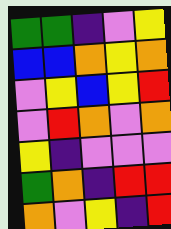[["green", "green", "indigo", "violet", "yellow"], ["blue", "blue", "orange", "yellow", "orange"], ["violet", "yellow", "blue", "yellow", "red"], ["violet", "red", "orange", "violet", "orange"], ["yellow", "indigo", "violet", "violet", "violet"], ["green", "orange", "indigo", "red", "red"], ["orange", "violet", "yellow", "indigo", "red"]]